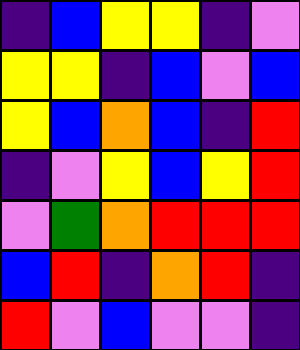[["indigo", "blue", "yellow", "yellow", "indigo", "violet"], ["yellow", "yellow", "indigo", "blue", "violet", "blue"], ["yellow", "blue", "orange", "blue", "indigo", "red"], ["indigo", "violet", "yellow", "blue", "yellow", "red"], ["violet", "green", "orange", "red", "red", "red"], ["blue", "red", "indigo", "orange", "red", "indigo"], ["red", "violet", "blue", "violet", "violet", "indigo"]]